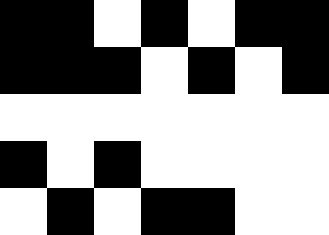[["black", "black", "white", "black", "white", "black", "black"], ["black", "black", "black", "white", "black", "white", "black"], ["white", "white", "white", "white", "white", "white", "white"], ["black", "white", "black", "white", "white", "white", "white"], ["white", "black", "white", "black", "black", "white", "white"]]